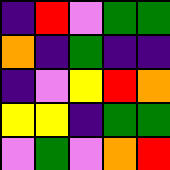[["indigo", "red", "violet", "green", "green"], ["orange", "indigo", "green", "indigo", "indigo"], ["indigo", "violet", "yellow", "red", "orange"], ["yellow", "yellow", "indigo", "green", "green"], ["violet", "green", "violet", "orange", "red"]]